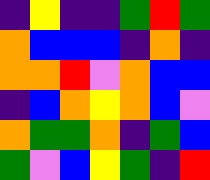[["indigo", "yellow", "indigo", "indigo", "green", "red", "green"], ["orange", "blue", "blue", "blue", "indigo", "orange", "indigo"], ["orange", "orange", "red", "violet", "orange", "blue", "blue"], ["indigo", "blue", "orange", "yellow", "orange", "blue", "violet"], ["orange", "green", "green", "orange", "indigo", "green", "blue"], ["green", "violet", "blue", "yellow", "green", "indigo", "red"]]